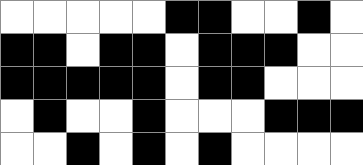[["white", "white", "white", "white", "white", "black", "black", "white", "white", "black", "white"], ["black", "black", "white", "black", "black", "white", "black", "black", "black", "white", "white"], ["black", "black", "black", "black", "black", "white", "black", "black", "white", "white", "white"], ["white", "black", "white", "white", "black", "white", "white", "white", "black", "black", "black"], ["white", "white", "black", "white", "black", "white", "black", "white", "white", "white", "white"]]